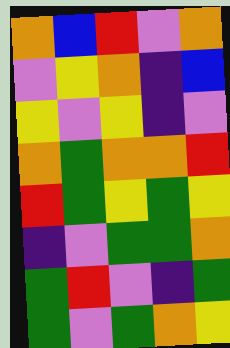[["orange", "blue", "red", "violet", "orange"], ["violet", "yellow", "orange", "indigo", "blue"], ["yellow", "violet", "yellow", "indigo", "violet"], ["orange", "green", "orange", "orange", "red"], ["red", "green", "yellow", "green", "yellow"], ["indigo", "violet", "green", "green", "orange"], ["green", "red", "violet", "indigo", "green"], ["green", "violet", "green", "orange", "yellow"]]